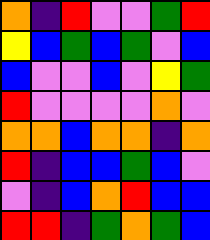[["orange", "indigo", "red", "violet", "violet", "green", "red"], ["yellow", "blue", "green", "blue", "green", "violet", "blue"], ["blue", "violet", "violet", "blue", "violet", "yellow", "green"], ["red", "violet", "violet", "violet", "violet", "orange", "violet"], ["orange", "orange", "blue", "orange", "orange", "indigo", "orange"], ["red", "indigo", "blue", "blue", "green", "blue", "violet"], ["violet", "indigo", "blue", "orange", "red", "blue", "blue"], ["red", "red", "indigo", "green", "orange", "green", "blue"]]